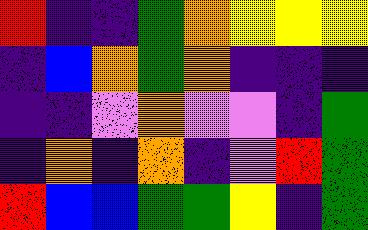[["red", "indigo", "indigo", "green", "orange", "yellow", "yellow", "yellow"], ["indigo", "blue", "orange", "green", "orange", "indigo", "indigo", "indigo"], ["indigo", "indigo", "violet", "orange", "violet", "violet", "indigo", "green"], ["indigo", "orange", "indigo", "orange", "indigo", "violet", "red", "green"], ["red", "blue", "blue", "green", "green", "yellow", "indigo", "green"]]